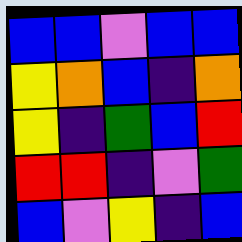[["blue", "blue", "violet", "blue", "blue"], ["yellow", "orange", "blue", "indigo", "orange"], ["yellow", "indigo", "green", "blue", "red"], ["red", "red", "indigo", "violet", "green"], ["blue", "violet", "yellow", "indigo", "blue"]]